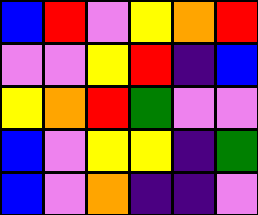[["blue", "red", "violet", "yellow", "orange", "red"], ["violet", "violet", "yellow", "red", "indigo", "blue"], ["yellow", "orange", "red", "green", "violet", "violet"], ["blue", "violet", "yellow", "yellow", "indigo", "green"], ["blue", "violet", "orange", "indigo", "indigo", "violet"]]